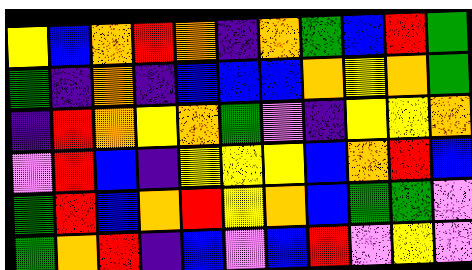[["yellow", "blue", "orange", "red", "orange", "indigo", "orange", "green", "blue", "red", "green"], ["green", "indigo", "orange", "indigo", "blue", "blue", "blue", "orange", "yellow", "orange", "green"], ["indigo", "red", "orange", "yellow", "orange", "green", "violet", "indigo", "yellow", "yellow", "orange"], ["violet", "red", "blue", "indigo", "yellow", "yellow", "yellow", "blue", "orange", "red", "blue"], ["green", "red", "blue", "orange", "red", "yellow", "orange", "blue", "green", "green", "violet"], ["green", "orange", "red", "indigo", "blue", "violet", "blue", "red", "violet", "yellow", "violet"]]